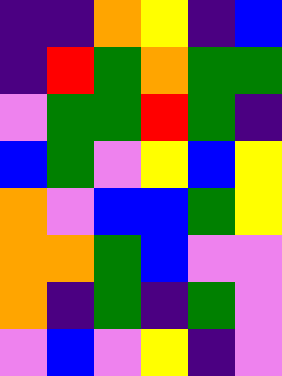[["indigo", "indigo", "orange", "yellow", "indigo", "blue"], ["indigo", "red", "green", "orange", "green", "green"], ["violet", "green", "green", "red", "green", "indigo"], ["blue", "green", "violet", "yellow", "blue", "yellow"], ["orange", "violet", "blue", "blue", "green", "yellow"], ["orange", "orange", "green", "blue", "violet", "violet"], ["orange", "indigo", "green", "indigo", "green", "violet"], ["violet", "blue", "violet", "yellow", "indigo", "violet"]]